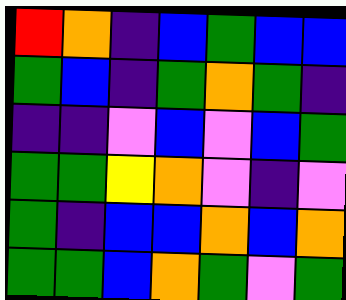[["red", "orange", "indigo", "blue", "green", "blue", "blue"], ["green", "blue", "indigo", "green", "orange", "green", "indigo"], ["indigo", "indigo", "violet", "blue", "violet", "blue", "green"], ["green", "green", "yellow", "orange", "violet", "indigo", "violet"], ["green", "indigo", "blue", "blue", "orange", "blue", "orange"], ["green", "green", "blue", "orange", "green", "violet", "green"]]